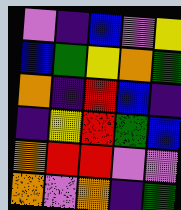[["violet", "indigo", "blue", "violet", "yellow"], ["blue", "green", "yellow", "orange", "green"], ["orange", "indigo", "red", "blue", "indigo"], ["indigo", "yellow", "red", "green", "blue"], ["orange", "red", "red", "violet", "violet"], ["orange", "violet", "orange", "indigo", "green"]]